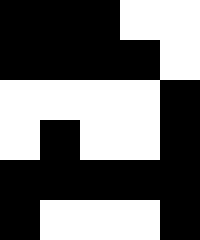[["black", "black", "black", "white", "white"], ["black", "black", "black", "black", "white"], ["white", "white", "white", "white", "black"], ["white", "black", "white", "white", "black"], ["black", "black", "black", "black", "black"], ["black", "white", "white", "white", "black"]]